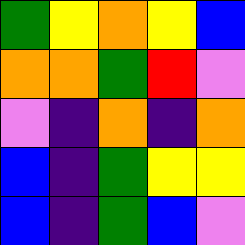[["green", "yellow", "orange", "yellow", "blue"], ["orange", "orange", "green", "red", "violet"], ["violet", "indigo", "orange", "indigo", "orange"], ["blue", "indigo", "green", "yellow", "yellow"], ["blue", "indigo", "green", "blue", "violet"]]